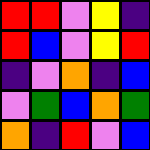[["red", "red", "violet", "yellow", "indigo"], ["red", "blue", "violet", "yellow", "red"], ["indigo", "violet", "orange", "indigo", "blue"], ["violet", "green", "blue", "orange", "green"], ["orange", "indigo", "red", "violet", "blue"]]